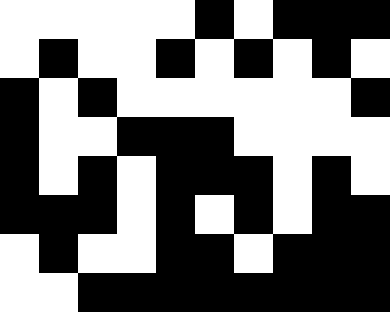[["white", "white", "white", "white", "white", "black", "white", "black", "black", "black"], ["white", "black", "white", "white", "black", "white", "black", "white", "black", "white"], ["black", "white", "black", "white", "white", "white", "white", "white", "white", "black"], ["black", "white", "white", "black", "black", "black", "white", "white", "white", "white"], ["black", "white", "black", "white", "black", "black", "black", "white", "black", "white"], ["black", "black", "black", "white", "black", "white", "black", "white", "black", "black"], ["white", "black", "white", "white", "black", "black", "white", "black", "black", "black"], ["white", "white", "black", "black", "black", "black", "black", "black", "black", "black"]]